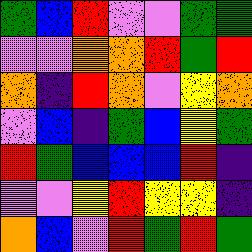[["green", "blue", "red", "violet", "violet", "green", "green"], ["violet", "violet", "orange", "orange", "red", "green", "red"], ["orange", "indigo", "red", "orange", "violet", "yellow", "orange"], ["violet", "blue", "indigo", "green", "blue", "yellow", "green"], ["red", "green", "blue", "blue", "blue", "red", "indigo"], ["violet", "violet", "yellow", "red", "yellow", "yellow", "indigo"], ["orange", "blue", "violet", "red", "green", "red", "green"]]